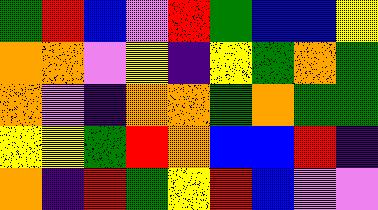[["green", "red", "blue", "violet", "red", "green", "blue", "blue", "yellow"], ["orange", "orange", "violet", "yellow", "indigo", "yellow", "green", "orange", "green"], ["orange", "violet", "indigo", "orange", "orange", "green", "orange", "green", "green"], ["yellow", "yellow", "green", "red", "orange", "blue", "blue", "red", "indigo"], ["orange", "indigo", "red", "green", "yellow", "red", "blue", "violet", "violet"]]